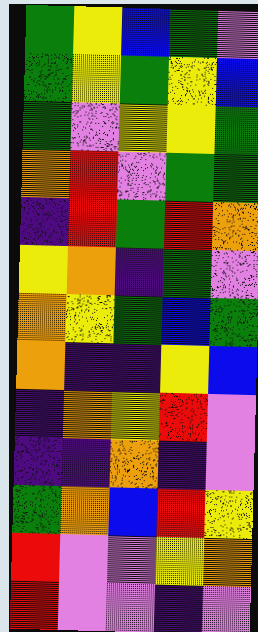[["green", "yellow", "blue", "green", "violet"], ["green", "yellow", "green", "yellow", "blue"], ["green", "violet", "yellow", "yellow", "green"], ["orange", "red", "violet", "green", "green"], ["indigo", "red", "green", "red", "orange"], ["yellow", "orange", "indigo", "green", "violet"], ["orange", "yellow", "green", "blue", "green"], ["orange", "indigo", "indigo", "yellow", "blue"], ["indigo", "orange", "yellow", "red", "violet"], ["indigo", "indigo", "orange", "indigo", "violet"], ["green", "orange", "blue", "red", "yellow"], ["red", "violet", "violet", "yellow", "orange"], ["red", "violet", "violet", "indigo", "violet"]]